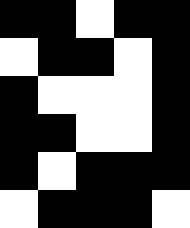[["black", "black", "white", "black", "black"], ["white", "black", "black", "white", "black"], ["black", "white", "white", "white", "black"], ["black", "black", "white", "white", "black"], ["black", "white", "black", "black", "black"], ["white", "black", "black", "black", "white"]]